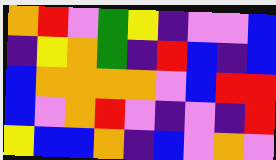[["orange", "red", "violet", "green", "yellow", "indigo", "violet", "violet", "blue"], ["indigo", "yellow", "orange", "green", "indigo", "red", "blue", "indigo", "blue"], ["blue", "orange", "orange", "orange", "orange", "violet", "blue", "red", "red"], ["blue", "violet", "orange", "red", "violet", "indigo", "violet", "indigo", "red"], ["yellow", "blue", "blue", "orange", "indigo", "blue", "violet", "orange", "violet"]]